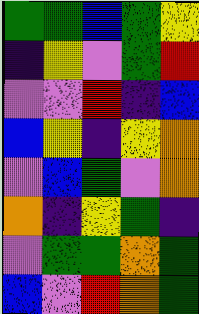[["green", "green", "blue", "green", "yellow"], ["indigo", "yellow", "violet", "green", "red"], ["violet", "violet", "red", "indigo", "blue"], ["blue", "yellow", "indigo", "yellow", "orange"], ["violet", "blue", "green", "violet", "orange"], ["orange", "indigo", "yellow", "green", "indigo"], ["violet", "green", "green", "orange", "green"], ["blue", "violet", "red", "orange", "green"]]